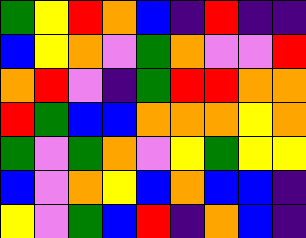[["green", "yellow", "red", "orange", "blue", "indigo", "red", "indigo", "indigo"], ["blue", "yellow", "orange", "violet", "green", "orange", "violet", "violet", "red"], ["orange", "red", "violet", "indigo", "green", "red", "red", "orange", "orange"], ["red", "green", "blue", "blue", "orange", "orange", "orange", "yellow", "orange"], ["green", "violet", "green", "orange", "violet", "yellow", "green", "yellow", "yellow"], ["blue", "violet", "orange", "yellow", "blue", "orange", "blue", "blue", "indigo"], ["yellow", "violet", "green", "blue", "red", "indigo", "orange", "blue", "indigo"]]